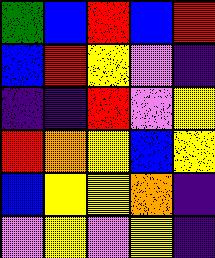[["green", "blue", "red", "blue", "red"], ["blue", "red", "yellow", "violet", "indigo"], ["indigo", "indigo", "red", "violet", "yellow"], ["red", "orange", "yellow", "blue", "yellow"], ["blue", "yellow", "yellow", "orange", "indigo"], ["violet", "yellow", "violet", "yellow", "indigo"]]